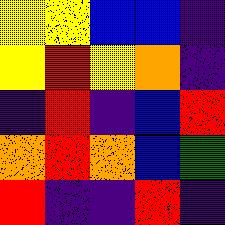[["yellow", "yellow", "blue", "blue", "indigo"], ["yellow", "red", "yellow", "orange", "indigo"], ["indigo", "red", "indigo", "blue", "red"], ["orange", "red", "orange", "blue", "green"], ["red", "indigo", "indigo", "red", "indigo"]]